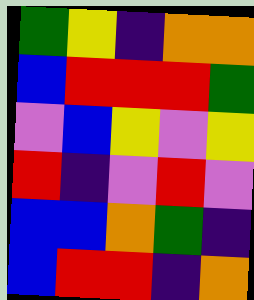[["green", "yellow", "indigo", "orange", "orange"], ["blue", "red", "red", "red", "green"], ["violet", "blue", "yellow", "violet", "yellow"], ["red", "indigo", "violet", "red", "violet"], ["blue", "blue", "orange", "green", "indigo"], ["blue", "red", "red", "indigo", "orange"]]